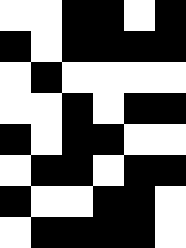[["white", "white", "black", "black", "white", "black"], ["black", "white", "black", "black", "black", "black"], ["white", "black", "white", "white", "white", "white"], ["white", "white", "black", "white", "black", "black"], ["black", "white", "black", "black", "white", "white"], ["white", "black", "black", "white", "black", "black"], ["black", "white", "white", "black", "black", "white"], ["white", "black", "black", "black", "black", "white"]]